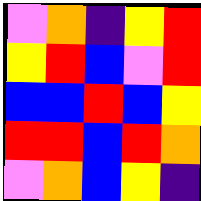[["violet", "orange", "indigo", "yellow", "red"], ["yellow", "red", "blue", "violet", "red"], ["blue", "blue", "red", "blue", "yellow"], ["red", "red", "blue", "red", "orange"], ["violet", "orange", "blue", "yellow", "indigo"]]